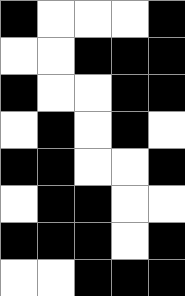[["black", "white", "white", "white", "black"], ["white", "white", "black", "black", "black"], ["black", "white", "white", "black", "black"], ["white", "black", "white", "black", "white"], ["black", "black", "white", "white", "black"], ["white", "black", "black", "white", "white"], ["black", "black", "black", "white", "black"], ["white", "white", "black", "black", "black"]]